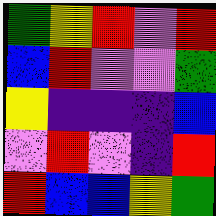[["green", "yellow", "red", "violet", "red"], ["blue", "red", "violet", "violet", "green"], ["yellow", "indigo", "indigo", "indigo", "blue"], ["violet", "red", "violet", "indigo", "red"], ["red", "blue", "blue", "yellow", "green"]]